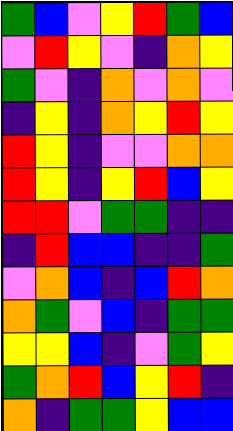[["green", "blue", "violet", "yellow", "red", "green", "blue"], ["violet", "red", "yellow", "violet", "indigo", "orange", "yellow"], ["green", "violet", "indigo", "orange", "violet", "orange", "violet"], ["indigo", "yellow", "indigo", "orange", "yellow", "red", "yellow"], ["red", "yellow", "indigo", "violet", "violet", "orange", "orange"], ["red", "yellow", "indigo", "yellow", "red", "blue", "yellow"], ["red", "red", "violet", "green", "green", "indigo", "indigo"], ["indigo", "red", "blue", "blue", "indigo", "indigo", "green"], ["violet", "orange", "blue", "indigo", "blue", "red", "orange"], ["orange", "green", "violet", "blue", "indigo", "green", "green"], ["yellow", "yellow", "blue", "indigo", "violet", "green", "yellow"], ["green", "orange", "red", "blue", "yellow", "red", "indigo"], ["orange", "indigo", "green", "green", "yellow", "blue", "blue"]]